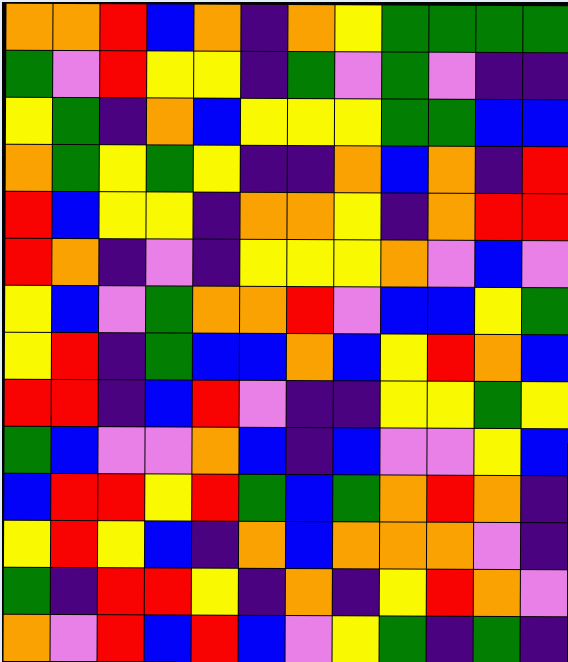[["orange", "orange", "red", "blue", "orange", "indigo", "orange", "yellow", "green", "green", "green", "green"], ["green", "violet", "red", "yellow", "yellow", "indigo", "green", "violet", "green", "violet", "indigo", "indigo"], ["yellow", "green", "indigo", "orange", "blue", "yellow", "yellow", "yellow", "green", "green", "blue", "blue"], ["orange", "green", "yellow", "green", "yellow", "indigo", "indigo", "orange", "blue", "orange", "indigo", "red"], ["red", "blue", "yellow", "yellow", "indigo", "orange", "orange", "yellow", "indigo", "orange", "red", "red"], ["red", "orange", "indigo", "violet", "indigo", "yellow", "yellow", "yellow", "orange", "violet", "blue", "violet"], ["yellow", "blue", "violet", "green", "orange", "orange", "red", "violet", "blue", "blue", "yellow", "green"], ["yellow", "red", "indigo", "green", "blue", "blue", "orange", "blue", "yellow", "red", "orange", "blue"], ["red", "red", "indigo", "blue", "red", "violet", "indigo", "indigo", "yellow", "yellow", "green", "yellow"], ["green", "blue", "violet", "violet", "orange", "blue", "indigo", "blue", "violet", "violet", "yellow", "blue"], ["blue", "red", "red", "yellow", "red", "green", "blue", "green", "orange", "red", "orange", "indigo"], ["yellow", "red", "yellow", "blue", "indigo", "orange", "blue", "orange", "orange", "orange", "violet", "indigo"], ["green", "indigo", "red", "red", "yellow", "indigo", "orange", "indigo", "yellow", "red", "orange", "violet"], ["orange", "violet", "red", "blue", "red", "blue", "violet", "yellow", "green", "indigo", "green", "indigo"]]